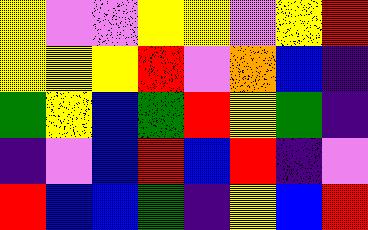[["yellow", "violet", "violet", "yellow", "yellow", "violet", "yellow", "red"], ["yellow", "yellow", "yellow", "red", "violet", "orange", "blue", "indigo"], ["green", "yellow", "blue", "green", "red", "yellow", "green", "indigo"], ["indigo", "violet", "blue", "red", "blue", "red", "indigo", "violet"], ["red", "blue", "blue", "green", "indigo", "yellow", "blue", "red"]]